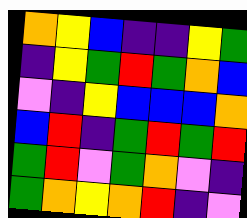[["orange", "yellow", "blue", "indigo", "indigo", "yellow", "green"], ["indigo", "yellow", "green", "red", "green", "orange", "blue"], ["violet", "indigo", "yellow", "blue", "blue", "blue", "orange"], ["blue", "red", "indigo", "green", "red", "green", "red"], ["green", "red", "violet", "green", "orange", "violet", "indigo"], ["green", "orange", "yellow", "orange", "red", "indigo", "violet"]]